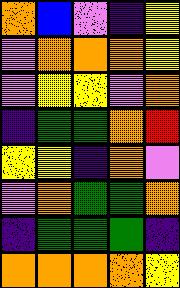[["orange", "blue", "violet", "indigo", "yellow"], ["violet", "orange", "orange", "orange", "yellow"], ["violet", "yellow", "yellow", "violet", "orange"], ["indigo", "green", "green", "orange", "red"], ["yellow", "yellow", "indigo", "orange", "violet"], ["violet", "orange", "green", "green", "orange"], ["indigo", "green", "green", "green", "indigo"], ["orange", "orange", "orange", "orange", "yellow"]]